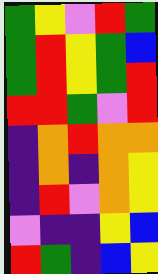[["green", "yellow", "violet", "red", "green"], ["green", "red", "yellow", "green", "blue"], ["green", "red", "yellow", "green", "red"], ["red", "red", "green", "violet", "red"], ["indigo", "orange", "red", "orange", "orange"], ["indigo", "orange", "indigo", "orange", "yellow"], ["indigo", "red", "violet", "orange", "yellow"], ["violet", "indigo", "indigo", "yellow", "blue"], ["red", "green", "indigo", "blue", "yellow"]]